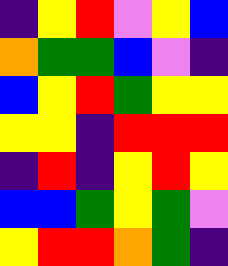[["indigo", "yellow", "red", "violet", "yellow", "blue"], ["orange", "green", "green", "blue", "violet", "indigo"], ["blue", "yellow", "red", "green", "yellow", "yellow"], ["yellow", "yellow", "indigo", "red", "red", "red"], ["indigo", "red", "indigo", "yellow", "red", "yellow"], ["blue", "blue", "green", "yellow", "green", "violet"], ["yellow", "red", "red", "orange", "green", "indigo"]]